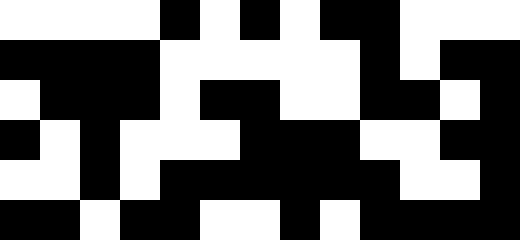[["white", "white", "white", "white", "black", "white", "black", "white", "black", "black", "white", "white", "white"], ["black", "black", "black", "black", "white", "white", "white", "white", "white", "black", "white", "black", "black"], ["white", "black", "black", "black", "white", "black", "black", "white", "white", "black", "black", "white", "black"], ["black", "white", "black", "white", "white", "white", "black", "black", "black", "white", "white", "black", "black"], ["white", "white", "black", "white", "black", "black", "black", "black", "black", "black", "white", "white", "black"], ["black", "black", "white", "black", "black", "white", "white", "black", "white", "black", "black", "black", "black"]]